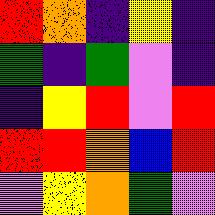[["red", "orange", "indigo", "yellow", "indigo"], ["green", "indigo", "green", "violet", "indigo"], ["indigo", "yellow", "red", "violet", "red"], ["red", "red", "orange", "blue", "red"], ["violet", "yellow", "orange", "green", "violet"]]